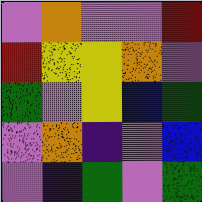[["violet", "orange", "violet", "violet", "red"], ["red", "yellow", "yellow", "orange", "violet"], ["green", "violet", "yellow", "blue", "green"], ["violet", "orange", "indigo", "violet", "blue"], ["violet", "indigo", "green", "violet", "green"]]